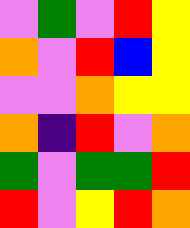[["violet", "green", "violet", "red", "yellow"], ["orange", "violet", "red", "blue", "yellow"], ["violet", "violet", "orange", "yellow", "yellow"], ["orange", "indigo", "red", "violet", "orange"], ["green", "violet", "green", "green", "red"], ["red", "violet", "yellow", "red", "orange"]]